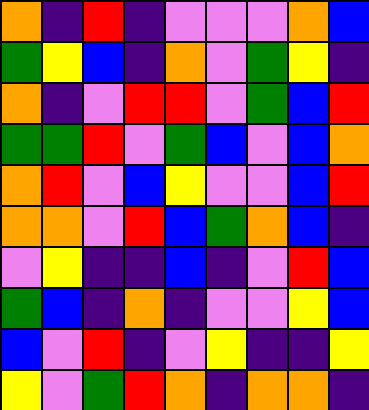[["orange", "indigo", "red", "indigo", "violet", "violet", "violet", "orange", "blue"], ["green", "yellow", "blue", "indigo", "orange", "violet", "green", "yellow", "indigo"], ["orange", "indigo", "violet", "red", "red", "violet", "green", "blue", "red"], ["green", "green", "red", "violet", "green", "blue", "violet", "blue", "orange"], ["orange", "red", "violet", "blue", "yellow", "violet", "violet", "blue", "red"], ["orange", "orange", "violet", "red", "blue", "green", "orange", "blue", "indigo"], ["violet", "yellow", "indigo", "indigo", "blue", "indigo", "violet", "red", "blue"], ["green", "blue", "indigo", "orange", "indigo", "violet", "violet", "yellow", "blue"], ["blue", "violet", "red", "indigo", "violet", "yellow", "indigo", "indigo", "yellow"], ["yellow", "violet", "green", "red", "orange", "indigo", "orange", "orange", "indigo"]]